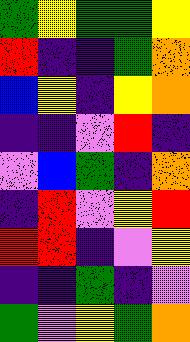[["green", "yellow", "green", "green", "yellow"], ["red", "indigo", "indigo", "green", "orange"], ["blue", "yellow", "indigo", "yellow", "orange"], ["indigo", "indigo", "violet", "red", "indigo"], ["violet", "blue", "green", "indigo", "orange"], ["indigo", "red", "violet", "yellow", "red"], ["red", "red", "indigo", "violet", "yellow"], ["indigo", "indigo", "green", "indigo", "violet"], ["green", "violet", "yellow", "green", "orange"]]